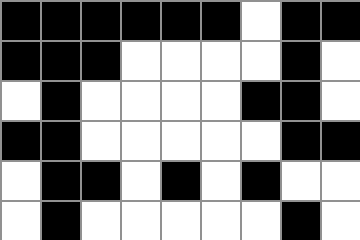[["black", "black", "black", "black", "black", "black", "white", "black", "black"], ["black", "black", "black", "white", "white", "white", "white", "black", "white"], ["white", "black", "white", "white", "white", "white", "black", "black", "white"], ["black", "black", "white", "white", "white", "white", "white", "black", "black"], ["white", "black", "black", "white", "black", "white", "black", "white", "white"], ["white", "black", "white", "white", "white", "white", "white", "black", "white"]]